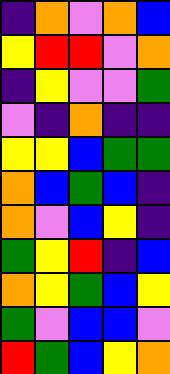[["indigo", "orange", "violet", "orange", "blue"], ["yellow", "red", "red", "violet", "orange"], ["indigo", "yellow", "violet", "violet", "green"], ["violet", "indigo", "orange", "indigo", "indigo"], ["yellow", "yellow", "blue", "green", "green"], ["orange", "blue", "green", "blue", "indigo"], ["orange", "violet", "blue", "yellow", "indigo"], ["green", "yellow", "red", "indigo", "blue"], ["orange", "yellow", "green", "blue", "yellow"], ["green", "violet", "blue", "blue", "violet"], ["red", "green", "blue", "yellow", "orange"]]